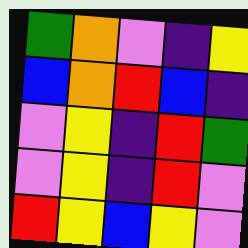[["green", "orange", "violet", "indigo", "yellow"], ["blue", "orange", "red", "blue", "indigo"], ["violet", "yellow", "indigo", "red", "green"], ["violet", "yellow", "indigo", "red", "violet"], ["red", "yellow", "blue", "yellow", "violet"]]